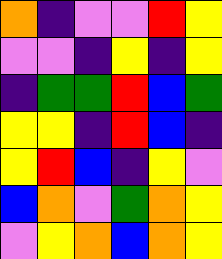[["orange", "indigo", "violet", "violet", "red", "yellow"], ["violet", "violet", "indigo", "yellow", "indigo", "yellow"], ["indigo", "green", "green", "red", "blue", "green"], ["yellow", "yellow", "indigo", "red", "blue", "indigo"], ["yellow", "red", "blue", "indigo", "yellow", "violet"], ["blue", "orange", "violet", "green", "orange", "yellow"], ["violet", "yellow", "orange", "blue", "orange", "yellow"]]